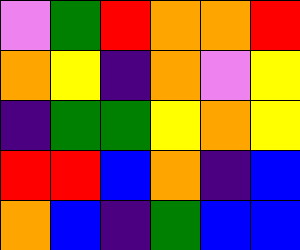[["violet", "green", "red", "orange", "orange", "red"], ["orange", "yellow", "indigo", "orange", "violet", "yellow"], ["indigo", "green", "green", "yellow", "orange", "yellow"], ["red", "red", "blue", "orange", "indigo", "blue"], ["orange", "blue", "indigo", "green", "blue", "blue"]]